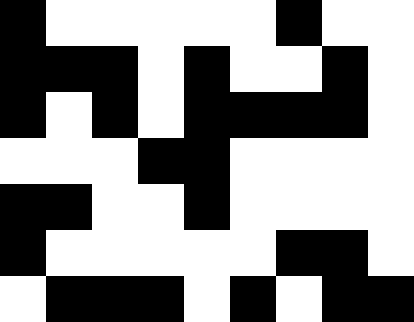[["black", "white", "white", "white", "white", "white", "black", "white", "white"], ["black", "black", "black", "white", "black", "white", "white", "black", "white"], ["black", "white", "black", "white", "black", "black", "black", "black", "white"], ["white", "white", "white", "black", "black", "white", "white", "white", "white"], ["black", "black", "white", "white", "black", "white", "white", "white", "white"], ["black", "white", "white", "white", "white", "white", "black", "black", "white"], ["white", "black", "black", "black", "white", "black", "white", "black", "black"]]